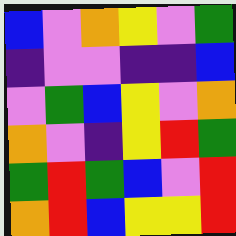[["blue", "violet", "orange", "yellow", "violet", "green"], ["indigo", "violet", "violet", "indigo", "indigo", "blue"], ["violet", "green", "blue", "yellow", "violet", "orange"], ["orange", "violet", "indigo", "yellow", "red", "green"], ["green", "red", "green", "blue", "violet", "red"], ["orange", "red", "blue", "yellow", "yellow", "red"]]